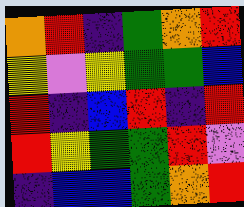[["orange", "red", "indigo", "green", "orange", "red"], ["yellow", "violet", "yellow", "green", "green", "blue"], ["red", "indigo", "blue", "red", "indigo", "red"], ["red", "yellow", "green", "green", "red", "violet"], ["indigo", "blue", "blue", "green", "orange", "red"]]